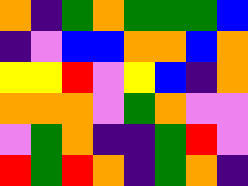[["orange", "indigo", "green", "orange", "green", "green", "green", "blue"], ["indigo", "violet", "blue", "blue", "orange", "orange", "blue", "orange"], ["yellow", "yellow", "red", "violet", "yellow", "blue", "indigo", "orange"], ["orange", "orange", "orange", "violet", "green", "orange", "violet", "violet"], ["violet", "green", "orange", "indigo", "indigo", "green", "red", "violet"], ["red", "green", "red", "orange", "indigo", "green", "orange", "indigo"]]